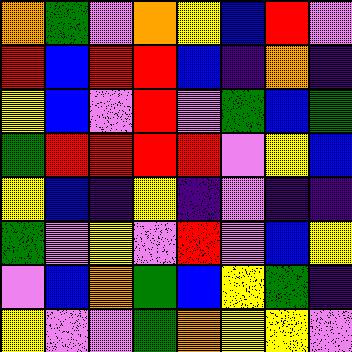[["orange", "green", "violet", "orange", "yellow", "blue", "red", "violet"], ["red", "blue", "red", "red", "blue", "indigo", "orange", "indigo"], ["yellow", "blue", "violet", "red", "violet", "green", "blue", "green"], ["green", "red", "red", "red", "red", "violet", "yellow", "blue"], ["yellow", "blue", "indigo", "yellow", "indigo", "violet", "indigo", "indigo"], ["green", "violet", "yellow", "violet", "red", "violet", "blue", "yellow"], ["violet", "blue", "orange", "green", "blue", "yellow", "green", "indigo"], ["yellow", "violet", "violet", "green", "orange", "yellow", "yellow", "violet"]]